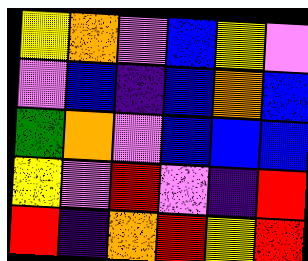[["yellow", "orange", "violet", "blue", "yellow", "violet"], ["violet", "blue", "indigo", "blue", "orange", "blue"], ["green", "orange", "violet", "blue", "blue", "blue"], ["yellow", "violet", "red", "violet", "indigo", "red"], ["red", "indigo", "orange", "red", "yellow", "red"]]